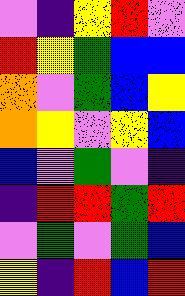[["violet", "indigo", "yellow", "red", "violet"], ["red", "yellow", "green", "blue", "blue"], ["orange", "violet", "green", "blue", "yellow"], ["orange", "yellow", "violet", "yellow", "blue"], ["blue", "violet", "green", "violet", "indigo"], ["indigo", "red", "red", "green", "red"], ["violet", "green", "violet", "green", "blue"], ["yellow", "indigo", "red", "blue", "red"]]